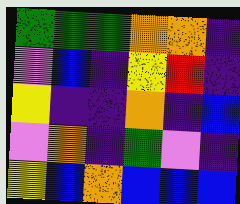[["green", "green", "green", "orange", "orange", "indigo"], ["violet", "blue", "indigo", "yellow", "red", "indigo"], ["yellow", "indigo", "indigo", "orange", "indigo", "blue"], ["violet", "orange", "indigo", "green", "violet", "indigo"], ["yellow", "blue", "orange", "blue", "blue", "blue"]]